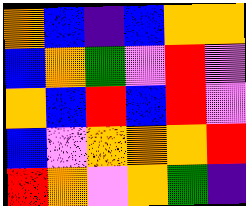[["orange", "blue", "indigo", "blue", "orange", "orange"], ["blue", "orange", "green", "violet", "red", "violet"], ["orange", "blue", "red", "blue", "red", "violet"], ["blue", "violet", "orange", "orange", "orange", "red"], ["red", "orange", "violet", "orange", "green", "indigo"]]